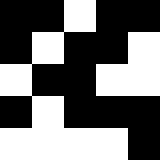[["black", "black", "white", "black", "black"], ["black", "white", "black", "black", "white"], ["white", "black", "black", "white", "white"], ["black", "white", "black", "black", "black"], ["white", "white", "white", "white", "black"]]